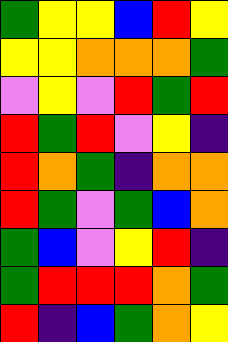[["green", "yellow", "yellow", "blue", "red", "yellow"], ["yellow", "yellow", "orange", "orange", "orange", "green"], ["violet", "yellow", "violet", "red", "green", "red"], ["red", "green", "red", "violet", "yellow", "indigo"], ["red", "orange", "green", "indigo", "orange", "orange"], ["red", "green", "violet", "green", "blue", "orange"], ["green", "blue", "violet", "yellow", "red", "indigo"], ["green", "red", "red", "red", "orange", "green"], ["red", "indigo", "blue", "green", "orange", "yellow"]]